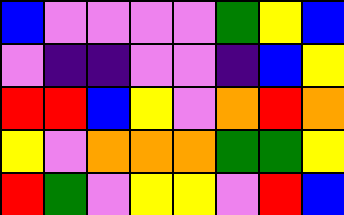[["blue", "violet", "violet", "violet", "violet", "green", "yellow", "blue"], ["violet", "indigo", "indigo", "violet", "violet", "indigo", "blue", "yellow"], ["red", "red", "blue", "yellow", "violet", "orange", "red", "orange"], ["yellow", "violet", "orange", "orange", "orange", "green", "green", "yellow"], ["red", "green", "violet", "yellow", "yellow", "violet", "red", "blue"]]